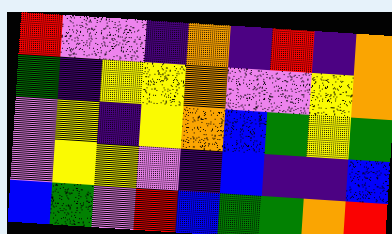[["red", "violet", "violet", "indigo", "orange", "indigo", "red", "indigo", "orange"], ["green", "indigo", "yellow", "yellow", "orange", "violet", "violet", "yellow", "orange"], ["violet", "yellow", "indigo", "yellow", "orange", "blue", "green", "yellow", "green"], ["violet", "yellow", "yellow", "violet", "indigo", "blue", "indigo", "indigo", "blue"], ["blue", "green", "violet", "red", "blue", "green", "green", "orange", "red"]]